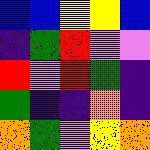[["blue", "blue", "yellow", "yellow", "blue"], ["indigo", "green", "red", "violet", "violet"], ["red", "violet", "red", "green", "indigo"], ["green", "indigo", "indigo", "orange", "indigo"], ["orange", "green", "violet", "yellow", "orange"]]